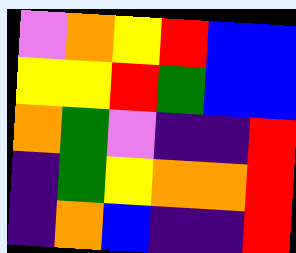[["violet", "orange", "yellow", "red", "blue", "blue"], ["yellow", "yellow", "red", "green", "blue", "blue"], ["orange", "green", "violet", "indigo", "indigo", "red"], ["indigo", "green", "yellow", "orange", "orange", "red"], ["indigo", "orange", "blue", "indigo", "indigo", "red"]]